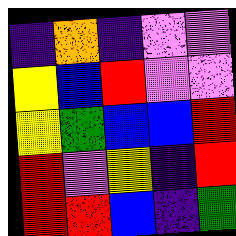[["indigo", "orange", "indigo", "violet", "violet"], ["yellow", "blue", "red", "violet", "violet"], ["yellow", "green", "blue", "blue", "red"], ["red", "violet", "yellow", "indigo", "red"], ["red", "red", "blue", "indigo", "green"]]